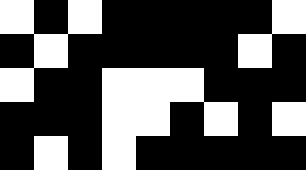[["white", "black", "white", "black", "black", "black", "black", "black", "white"], ["black", "white", "black", "black", "black", "black", "black", "white", "black"], ["white", "black", "black", "white", "white", "white", "black", "black", "black"], ["black", "black", "black", "white", "white", "black", "white", "black", "white"], ["black", "white", "black", "white", "black", "black", "black", "black", "black"]]